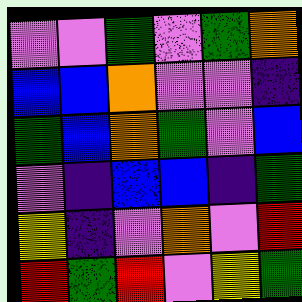[["violet", "violet", "green", "violet", "green", "orange"], ["blue", "blue", "orange", "violet", "violet", "indigo"], ["green", "blue", "orange", "green", "violet", "blue"], ["violet", "indigo", "blue", "blue", "indigo", "green"], ["yellow", "indigo", "violet", "orange", "violet", "red"], ["red", "green", "red", "violet", "yellow", "green"]]